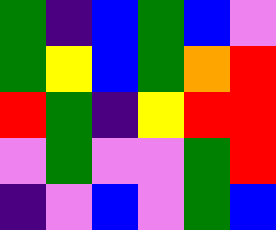[["green", "indigo", "blue", "green", "blue", "violet"], ["green", "yellow", "blue", "green", "orange", "red"], ["red", "green", "indigo", "yellow", "red", "red"], ["violet", "green", "violet", "violet", "green", "red"], ["indigo", "violet", "blue", "violet", "green", "blue"]]